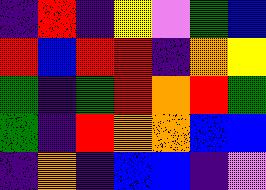[["indigo", "red", "indigo", "yellow", "violet", "green", "blue"], ["red", "blue", "red", "red", "indigo", "orange", "yellow"], ["green", "indigo", "green", "red", "orange", "red", "green"], ["green", "indigo", "red", "orange", "orange", "blue", "blue"], ["indigo", "orange", "indigo", "blue", "blue", "indigo", "violet"]]